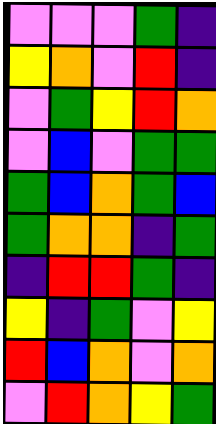[["violet", "violet", "violet", "green", "indigo"], ["yellow", "orange", "violet", "red", "indigo"], ["violet", "green", "yellow", "red", "orange"], ["violet", "blue", "violet", "green", "green"], ["green", "blue", "orange", "green", "blue"], ["green", "orange", "orange", "indigo", "green"], ["indigo", "red", "red", "green", "indigo"], ["yellow", "indigo", "green", "violet", "yellow"], ["red", "blue", "orange", "violet", "orange"], ["violet", "red", "orange", "yellow", "green"]]